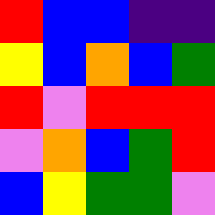[["red", "blue", "blue", "indigo", "indigo"], ["yellow", "blue", "orange", "blue", "green"], ["red", "violet", "red", "red", "red"], ["violet", "orange", "blue", "green", "red"], ["blue", "yellow", "green", "green", "violet"]]